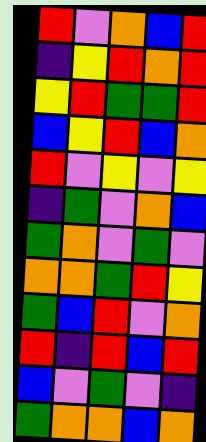[["red", "violet", "orange", "blue", "red"], ["indigo", "yellow", "red", "orange", "red"], ["yellow", "red", "green", "green", "red"], ["blue", "yellow", "red", "blue", "orange"], ["red", "violet", "yellow", "violet", "yellow"], ["indigo", "green", "violet", "orange", "blue"], ["green", "orange", "violet", "green", "violet"], ["orange", "orange", "green", "red", "yellow"], ["green", "blue", "red", "violet", "orange"], ["red", "indigo", "red", "blue", "red"], ["blue", "violet", "green", "violet", "indigo"], ["green", "orange", "orange", "blue", "orange"]]